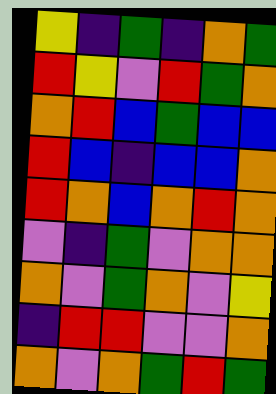[["yellow", "indigo", "green", "indigo", "orange", "green"], ["red", "yellow", "violet", "red", "green", "orange"], ["orange", "red", "blue", "green", "blue", "blue"], ["red", "blue", "indigo", "blue", "blue", "orange"], ["red", "orange", "blue", "orange", "red", "orange"], ["violet", "indigo", "green", "violet", "orange", "orange"], ["orange", "violet", "green", "orange", "violet", "yellow"], ["indigo", "red", "red", "violet", "violet", "orange"], ["orange", "violet", "orange", "green", "red", "green"]]